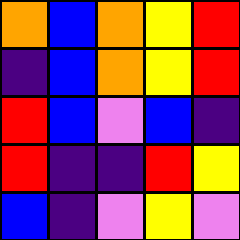[["orange", "blue", "orange", "yellow", "red"], ["indigo", "blue", "orange", "yellow", "red"], ["red", "blue", "violet", "blue", "indigo"], ["red", "indigo", "indigo", "red", "yellow"], ["blue", "indigo", "violet", "yellow", "violet"]]